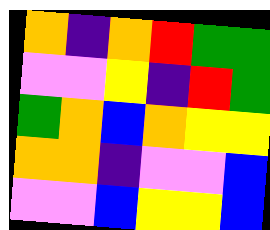[["orange", "indigo", "orange", "red", "green", "green"], ["violet", "violet", "yellow", "indigo", "red", "green"], ["green", "orange", "blue", "orange", "yellow", "yellow"], ["orange", "orange", "indigo", "violet", "violet", "blue"], ["violet", "violet", "blue", "yellow", "yellow", "blue"]]